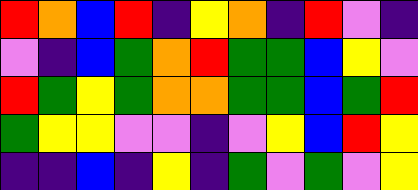[["red", "orange", "blue", "red", "indigo", "yellow", "orange", "indigo", "red", "violet", "indigo"], ["violet", "indigo", "blue", "green", "orange", "red", "green", "green", "blue", "yellow", "violet"], ["red", "green", "yellow", "green", "orange", "orange", "green", "green", "blue", "green", "red"], ["green", "yellow", "yellow", "violet", "violet", "indigo", "violet", "yellow", "blue", "red", "yellow"], ["indigo", "indigo", "blue", "indigo", "yellow", "indigo", "green", "violet", "green", "violet", "yellow"]]